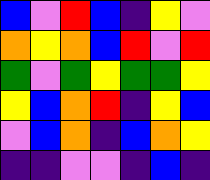[["blue", "violet", "red", "blue", "indigo", "yellow", "violet"], ["orange", "yellow", "orange", "blue", "red", "violet", "red"], ["green", "violet", "green", "yellow", "green", "green", "yellow"], ["yellow", "blue", "orange", "red", "indigo", "yellow", "blue"], ["violet", "blue", "orange", "indigo", "blue", "orange", "yellow"], ["indigo", "indigo", "violet", "violet", "indigo", "blue", "indigo"]]